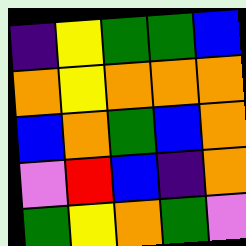[["indigo", "yellow", "green", "green", "blue"], ["orange", "yellow", "orange", "orange", "orange"], ["blue", "orange", "green", "blue", "orange"], ["violet", "red", "blue", "indigo", "orange"], ["green", "yellow", "orange", "green", "violet"]]